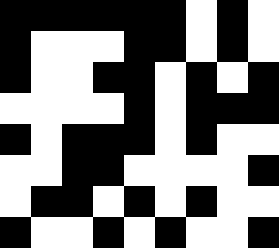[["black", "black", "black", "black", "black", "black", "white", "black", "white"], ["black", "white", "white", "white", "black", "black", "white", "black", "white"], ["black", "white", "white", "black", "black", "white", "black", "white", "black"], ["white", "white", "white", "white", "black", "white", "black", "black", "black"], ["black", "white", "black", "black", "black", "white", "black", "white", "white"], ["white", "white", "black", "black", "white", "white", "white", "white", "black"], ["white", "black", "black", "white", "black", "white", "black", "white", "white"], ["black", "white", "white", "black", "white", "black", "white", "white", "black"]]